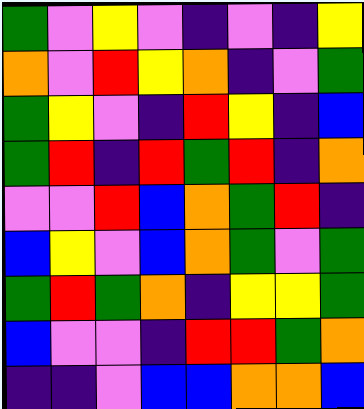[["green", "violet", "yellow", "violet", "indigo", "violet", "indigo", "yellow"], ["orange", "violet", "red", "yellow", "orange", "indigo", "violet", "green"], ["green", "yellow", "violet", "indigo", "red", "yellow", "indigo", "blue"], ["green", "red", "indigo", "red", "green", "red", "indigo", "orange"], ["violet", "violet", "red", "blue", "orange", "green", "red", "indigo"], ["blue", "yellow", "violet", "blue", "orange", "green", "violet", "green"], ["green", "red", "green", "orange", "indigo", "yellow", "yellow", "green"], ["blue", "violet", "violet", "indigo", "red", "red", "green", "orange"], ["indigo", "indigo", "violet", "blue", "blue", "orange", "orange", "blue"]]